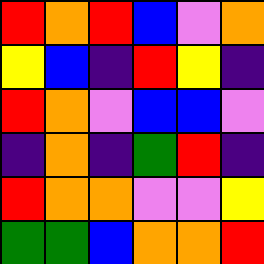[["red", "orange", "red", "blue", "violet", "orange"], ["yellow", "blue", "indigo", "red", "yellow", "indigo"], ["red", "orange", "violet", "blue", "blue", "violet"], ["indigo", "orange", "indigo", "green", "red", "indigo"], ["red", "orange", "orange", "violet", "violet", "yellow"], ["green", "green", "blue", "orange", "orange", "red"]]